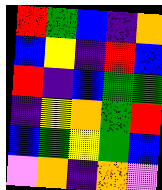[["red", "green", "blue", "indigo", "orange"], ["blue", "yellow", "indigo", "red", "blue"], ["red", "indigo", "blue", "green", "green"], ["indigo", "yellow", "orange", "green", "red"], ["blue", "green", "yellow", "green", "blue"], ["violet", "orange", "indigo", "orange", "violet"]]